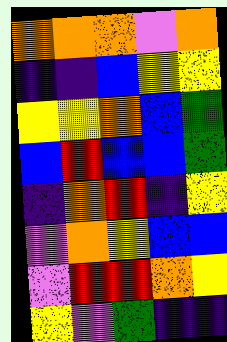[["orange", "orange", "orange", "violet", "orange"], ["indigo", "indigo", "blue", "yellow", "yellow"], ["yellow", "yellow", "orange", "blue", "green"], ["blue", "red", "blue", "blue", "green"], ["indigo", "orange", "red", "indigo", "yellow"], ["violet", "orange", "yellow", "blue", "blue"], ["violet", "red", "red", "orange", "yellow"], ["yellow", "violet", "green", "indigo", "indigo"]]